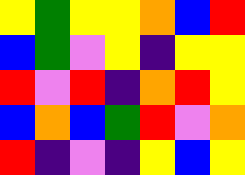[["yellow", "green", "yellow", "yellow", "orange", "blue", "red"], ["blue", "green", "violet", "yellow", "indigo", "yellow", "yellow"], ["red", "violet", "red", "indigo", "orange", "red", "yellow"], ["blue", "orange", "blue", "green", "red", "violet", "orange"], ["red", "indigo", "violet", "indigo", "yellow", "blue", "yellow"]]